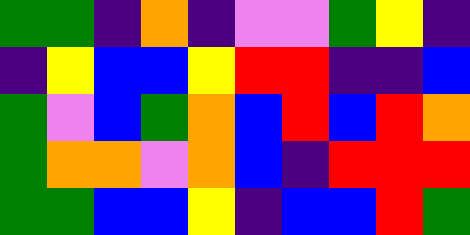[["green", "green", "indigo", "orange", "indigo", "violet", "violet", "green", "yellow", "indigo"], ["indigo", "yellow", "blue", "blue", "yellow", "red", "red", "indigo", "indigo", "blue"], ["green", "violet", "blue", "green", "orange", "blue", "red", "blue", "red", "orange"], ["green", "orange", "orange", "violet", "orange", "blue", "indigo", "red", "red", "red"], ["green", "green", "blue", "blue", "yellow", "indigo", "blue", "blue", "red", "green"]]